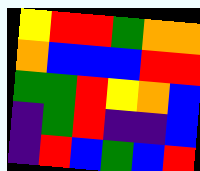[["yellow", "red", "red", "green", "orange", "orange"], ["orange", "blue", "blue", "blue", "red", "red"], ["green", "green", "red", "yellow", "orange", "blue"], ["indigo", "green", "red", "indigo", "indigo", "blue"], ["indigo", "red", "blue", "green", "blue", "red"]]